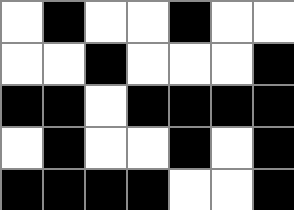[["white", "black", "white", "white", "black", "white", "white"], ["white", "white", "black", "white", "white", "white", "black"], ["black", "black", "white", "black", "black", "black", "black"], ["white", "black", "white", "white", "black", "white", "black"], ["black", "black", "black", "black", "white", "white", "black"]]